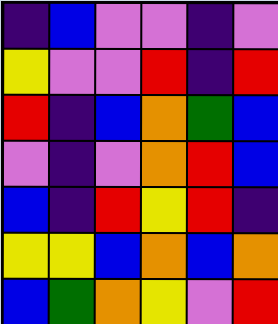[["indigo", "blue", "violet", "violet", "indigo", "violet"], ["yellow", "violet", "violet", "red", "indigo", "red"], ["red", "indigo", "blue", "orange", "green", "blue"], ["violet", "indigo", "violet", "orange", "red", "blue"], ["blue", "indigo", "red", "yellow", "red", "indigo"], ["yellow", "yellow", "blue", "orange", "blue", "orange"], ["blue", "green", "orange", "yellow", "violet", "red"]]